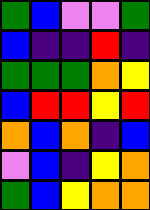[["green", "blue", "violet", "violet", "green"], ["blue", "indigo", "indigo", "red", "indigo"], ["green", "green", "green", "orange", "yellow"], ["blue", "red", "red", "yellow", "red"], ["orange", "blue", "orange", "indigo", "blue"], ["violet", "blue", "indigo", "yellow", "orange"], ["green", "blue", "yellow", "orange", "orange"]]